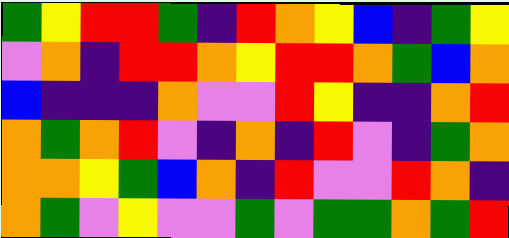[["green", "yellow", "red", "red", "green", "indigo", "red", "orange", "yellow", "blue", "indigo", "green", "yellow"], ["violet", "orange", "indigo", "red", "red", "orange", "yellow", "red", "red", "orange", "green", "blue", "orange"], ["blue", "indigo", "indigo", "indigo", "orange", "violet", "violet", "red", "yellow", "indigo", "indigo", "orange", "red"], ["orange", "green", "orange", "red", "violet", "indigo", "orange", "indigo", "red", "violet", "indigo", "green", "orange"], ["orange", "orange", "yellow", "green", "blue", "orange", "indigo", "red", "violet", "violet", "red", "orange", "indigo"], ["orange", "green", "violet", "yellow", "violet", "violet", "green", "violet", "green", "green", "orange", "green", "red"]]